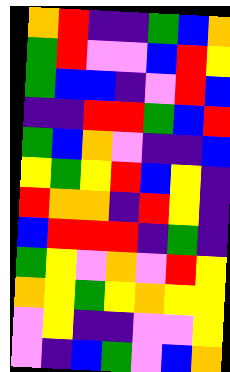[["orange", "red", "indigo", "indigo", "green", "blue", "orange"], ["green", "red", "violet", "violet", "blue", "red", "yellow"], ["green", "blue", "blue", "indigo", "violet", "red", "blue"], ["indigo", "indigo", "red", "red", "green", "blue", "red"], ["green", "blue", "orange", "violet", "indigo", "indigo", "blue"], ["yellow", "green", "yellow", "red", "blue", "yellow", "indigo"], ["red", "orange", "orange", "indigo", "red", "yellow", "indigo"], ["blue", "red", "red", "red", "indigo", "green", "indigo"], ["green", "yellow", "violet", "orange", "violet", "red", "yellow"], ["orange", "yellow", "green", "yellow", "orange", "yellow", "yellow"], ["violet", "yellow", "indigo", "indigo", "violet", "violet", "yellow"], ["violet", "indigo", "blue", "green", "violet", "blue", "orange"]]